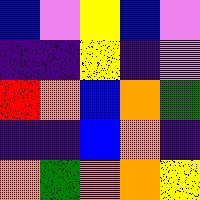[["blue", "violet", "yellow", "blue", "violet"], ["indigo", "indigo", "yellow", "indigo", "violet"], ["red", "orange", "blue", "orange", "green"], ["indigo", "indigo", "blue", "orange", "indigo"], ["orange", "green", "orange", "orange", "yellow"]]